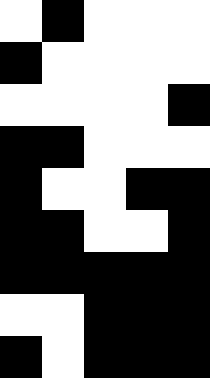[["white", "black", "white", "white", "white"], ["black", "white", "white", "white", "white"], ["white", "white", "white", "white", "black"], ["black", "black", "white", "white", "white"], ["black", "white", "white", "black", "black"], ["black", "black", "white", "white", "black"], ["black", "black", "black", "black", "black"], ["white", "white", "black", "black", "black"], ["black", "white", "black", "black", "black"]]